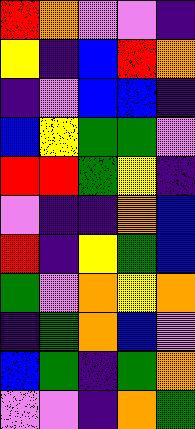[["red", "orange", "violet", "violet", "indigo"], ["yellow", "indigo", "blue", "red", "orange"], ["indigo", "violet", "blue", "blue", "indigo"], ["blue", "yellow", "green", "green", "violet"], ["red", "red", "green", "yellow", "indigo"], ["violet", "indigo", "indigo", "orange", "blue"], ["red", "indigo", "yellow", "green", "blue"], ["green", "violet", "orange", "yellow", "orange"], ["indigo", "green", "orange", "blue", "violet"], ["blue", "green", "indigo", "green", "orange"], ["violet", "violet", "indigo", "orange", "green"]]